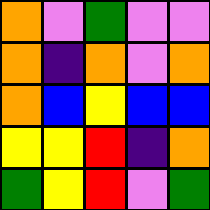[["orange", "violet", "green", "violet", "violet"], ["orange", "indigo", "orange", "violet", "orange"], ["orange", "blue", "yellow", "blue", "blue"], ["yellow", "yellow", "red", "indigo", "orange"], ["green", "yellow", "red", "violet", "green"]]